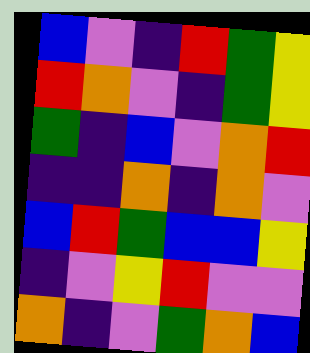[["blue", "violet", "indigo", "red", "green", "yellow"], ["red", "orange", "violet", "indigo", "green", "yellow"], ["green", "indigo", "blue", "violet", "orange", "red"], ["indigo", "indigo", "orange", "indigo", "orange", "violet"], ["blue", "red", "green", "blue", "blue", "yellow"], ["indigo", "violet", "yellow", "red", "violet", "violet"], ["orange", "indigo", "violet", "green", "orange", "blue"]]